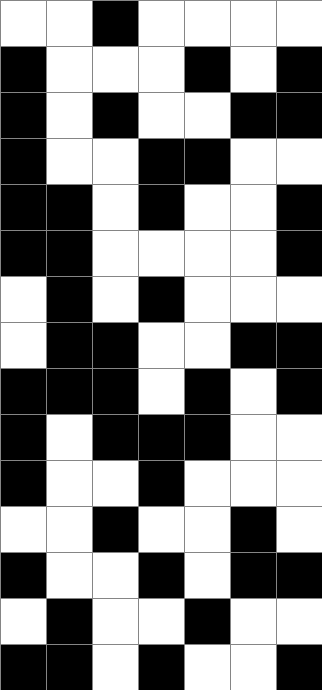[["white", "white", "black", "white", "white", "white", "white"], ["black", "white", "white", "white", "black", "white", "black"], ["black", "white", "black", "white", "white", "black", "black"], ["black", "white", "white", "black", "black", "white", "white"], ["black", "black", "white", "black", "white", "white", "black"], ["black", "black", "white", "white", "white", "white", "black"], ["white", "black", "white", "black", "white", "white", "white"], ["white", "black", "black", "white", "white", "black", "black"], ["black", "black", "black", "white", "black", "white", "black"], ["black", "white", "black", "black", "black", "white", "white"], ["black", "white", "white", "black", "white", "white", "white"], ["white", "white", "black", "white", "white", "black", "white"], ["black", "white", "white", "black", "white", "black", "black"], ["white", "black", "white", "white", "black", "white", "white"], ["black", "black", "white", "black", "white", "white", "black"]]